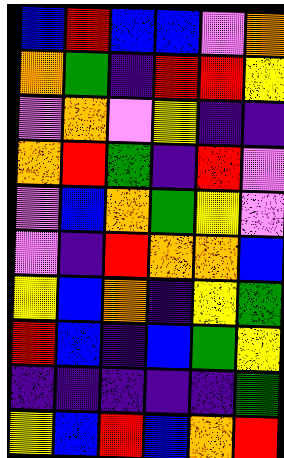[["blue", "red", "blue", "blue", "violet", "orange"], ["orange", "green", "indigo", "red", "red", "yellow"], ["violet", "orange", "violet", "yellow", "indigo", "indigo"], ["orange", "red", "green", "indigo", "red", "violet"], ["violet", "blue", "orange", "green", "yellow", "violet"], ["violet", "indigo", "red", "orange", "orange", "blue"], ["yellow", "blue", "orange", "indigo", "yellow", "green"], ["red", "blue", "indigo", "blue", "green", "yellow"], ["indigo", "indigo", "indigo", "indigo", "indigo", "green"], ["yellow", "blue", "red", "blue", "orange", "red"]]